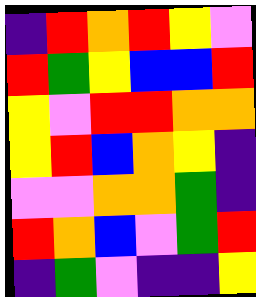[["indigo", "red", "orange", "red", "yellow", "violet"], ["red", "green", "yellow", "blue", "blue", "red"], ["yellow", "violet", "red", "red", "orange", "orange"], ["yellow", "red", "blue", "orange", "yellow", "indigo"], ["violet", "violet", "orange", "orange", "green", "indigo"], ["red", "orange", "blue", "violet", "green", "red"], ["indigo", "green", "violet", "indigo", "indigo", "yellow"]]